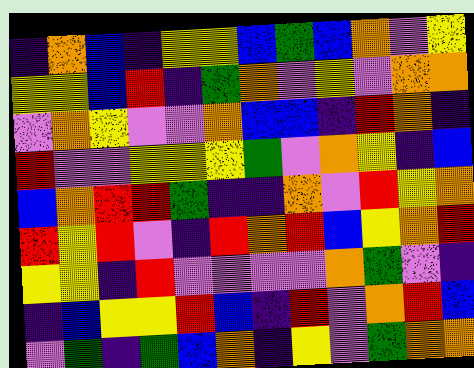[["indigo", "orange", "blue", "indigo", "yellow", "yellow", "blue", "green", "blue", "orange", "violet", "yellow"], ["yellow", "yellow", "blue", "red", "indigo", "green", "orange", "violet", "yellow", "violet", "orange", "orange"], ["violet", "orange", "yellow", "violet", "violet", "orange", "blue", "blue", "indigo", "red", "orange", "indigo"], ["red", "violet", "violet", "yellow", "yellow", "yellow", "green", "violet", "orange", "yellow", "indigo", "blue"], ["blue", "orange", "red", "red", "green", "indigo", "indigo", "orange", "violet", "red", "yellow", "orange"], ["red", "yellow", "red", "violet", "indigo", "red", "orange", "red", "blue", "yellow", "orange", "red"], ["yellow", "yellow", "indigo", "red", "violet", "violet", "violet", "violet", "orange", "green", "violet", "indigo"], ["indigo", "blue", "yellow", "yellow", "red", "blue", "indigo", "red", "violet", "orange", "red", "blue"], ["violet", "green", "indigo", "green", "blue", "orange", "indigo", "yellow", "violet", "green", "orange", "orange"]]